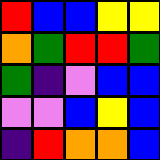[["red", "blue", "blue", "yellow", "yellow"], ["orange", "green", "red", "red", "green"], ["green", "indigo", "violet", "blue", "blue"], ["violet", "violet", "blue", "yellow", "blue"], ["indigo", "red", "orange", "orange", "blue"]]